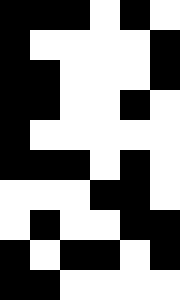[["black", "black", "black", "white", "black", "white"], ["black", "white", "white", "white", "white", "black"], ["black", "black", "white", "white", "white", "black"], ["black", "black", "white", "white", "black", "white"], ["black", "white", "white", "white", "white", "white"], ["black", "black", "black", "white", "black", "white"], ["white", "white", "white", "black", "black", "white"], ["white", "black", "white", "white", "black", "black"], ["black", "white", "black", "black", "white", "black"], ["black", "black", "white", "white", "white", "white"]]